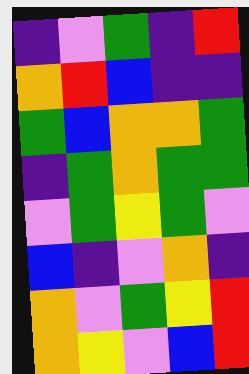[["indigo", "violet", "green", "indigo", "red"], ["orange", "red", "blue", "indigo", "indigo"], ["green", "blue", "orange", "orange", "green"], ["indigo", "green", "orange", "green", "green"], ["violet", "green", "yellow", "green", "violet"], ["blue", "indigo", "violet", "orange", "indigo"], ["orange", "violet", "green", "yellow", "red"], ["orange", "yellow", "violet", "blue", "red"]]